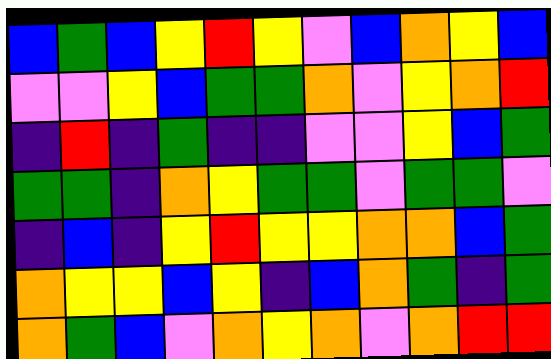[["blue", "green", "blue", "yellow", "red", "yellow", "violet", "blue", "orange", "yellow", "blue"], ["violet", "violet", "yellow", "blue", "green", "green", "orange", "violet", "yellow", "orange", "red"], ["indigo", "red", "indigo", "green", "indigo", "indigo", "violet", "violet", "yellow", "blue", "green"], ["green", "green", "indigo", "orange", "yellow", "green", "green", "violet", "green", "green", "violet"], ["indigo", "blue", "indigo", "yellow", "red", "yellow", "yellow", "orange", "orange", "blue", "green"], ["orange", "yellow", "yellow", "blue", "yellow", "indigo", "blue", "orange", "green", "indigo", "green"], ["orange", "green", "blue", "violet", "orange", "yellow", "orange", "violet", "orange", "red", "red"]]